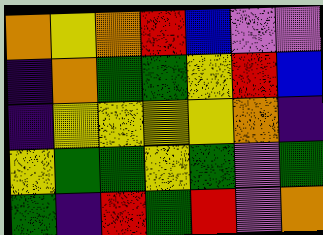[["orange", "yellow", "orange", "red", "blue", "violet", "violet"], ["indigo", "orange", "green", "green", "yellow", "red", "blue"], ["indigo", "yellow", "yellow", "yellow", "yellow", "orange", "indigo"], ["yellow", "green", "green", "yellow", "green", "violet", "green"], ["green", "indigo", "red", "green", "red", "violet", "orange"]]